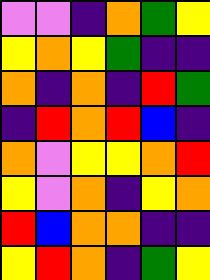[["violet", "violet", "indigo", "orange", "green", "yellow"], ["yellow", "orange", "yellow", "green", "indigo", "indigo"], ["orange", "indigo", "orange", "indigo", "red", "green"], ["indigo", "red", "orange", "red", "blue", "indigo"], ["orange", "violet", "yellow", "yellow", "orange", "red"], ["yellow", "violet", "orange", "indigo", "yellow", "orange"], ["red", "blue", "orange", "orange", "indigo", "indigo"], ["yellow", "red", "orange", "indigo", "green", "yellow"]]